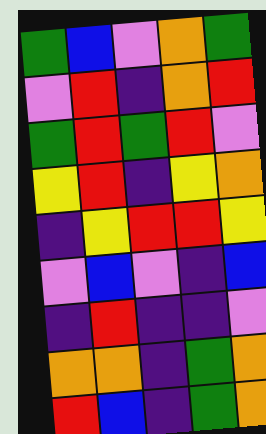[["green", "blue", "violet", "orange", "green"], ["violet", "red", "indigo", "orange", "red"], ["green", "red", "green", "red", "violet"], ["yellow", "red", "indigo", "yellow", "orange"], ["indigo", "yellow", "red", "red", "yellow"], ["violet", "blue", "violet", "indigo", "blue"], ["indigo", "red", "indigo", "indigo", "violet"], ["orange", "orange", "indigo", "green", "orange"], ["red", "blue", "indigo", "green", "orange"]]